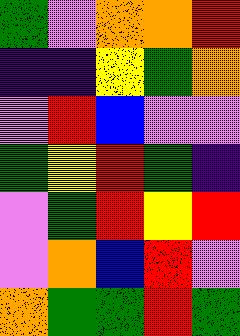[["green", "violet", "orange", "orange", "red"], ["indigo", "indigo", "yellow", "green", "orange"], ["violet", "red", "blue", "violet", "violet"], ["green", "yellow", "red", "green", "indigo"], ["violet", "green", "red", "yellow", "red"], ["violet", "orange", "blue", "red", "violet"], ["orange", "green", "green", "red", "green"]]